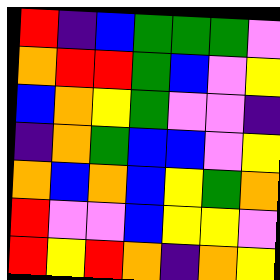[["red", "indigo", "blue", "green", "green", "green", "violet"], ["orange", "red", "red", "green", "blue", "violet", "yellow"], ["blue", "orange", "yellow", "green", "violet", "violet", "indigo"], ["indigo", "orange", "green", "blue", "blue", "violet", "yellow"], ["orange", "blue", "orange", "blue", "yellow", "green", "orange"], ["red", "violet", "violet", "blue", "yellow", "yellow", "violet"], ["red", "yellow", "red", "orange", "indigo", "orange", "yellow"]]